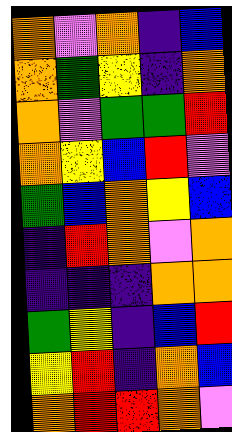[["orange", "violet", "orange", "indigo", "blue"], ["orange", "green", "yellow", "indigo", "orange"], ["orange", "violet", "green", "green", "red"], ["orange", "yellow", "blue", "red", "violet"], ["green", "blue", "orange", "yellow", "blue"], ["indigo", "red", "orange", "violet", "orange"], ["indigo", "indigo", "indigo", "orange", "orange"], ["green", "yellow", "indigo", "blue", "red"], ["yellow", "red", "indigo", "orange", "blue"], ["orange", "red", "red", "orange", "violet"]]